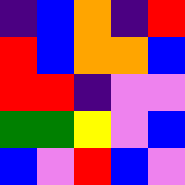[["indigo", "blue", "orange", "indigo", "red"], ["red", "blue", "orange", "orange", "blue"], ["red", "red", "indigo", "violet", "violet"], ["green", "green", "yellow", "violet", "blue"], ["blue", "violet", "red", "blue", "violet"]]